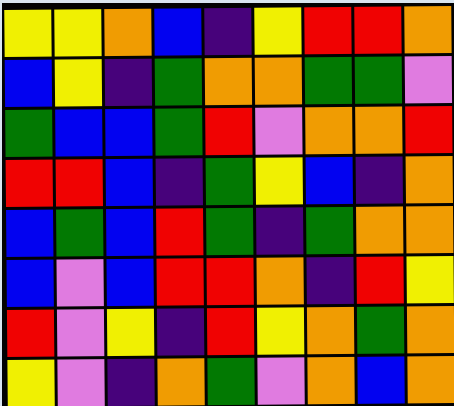[["yellow", "yellow", "orange", "blue", "indigo", "yellow", "red", "red", "orange"], ["blue", "yellow", "indigo", "green", "orange", "orange", "green", "green", "violet"], ["green", "blue", "blue", "green", "red", "violet", "orange", "orange", "red"], ["red", "red", "blue", "indigo", "green", "yellow", "blue", "indigo", "orange"], ["blue", "green", "blue", "red", "green", "indigo", "green", "orange", "orange"], ["blue", "violet", "blue", "red", "red", "orange", "indigo", "red", "yellow"], ["red", "violet", "yellow", "indigo", "red", "yellow", "orange", "green", "orange"], ["yellow", "violet", "indigo", "orange", "green", "violet", "orange", "blue", "orange"]]